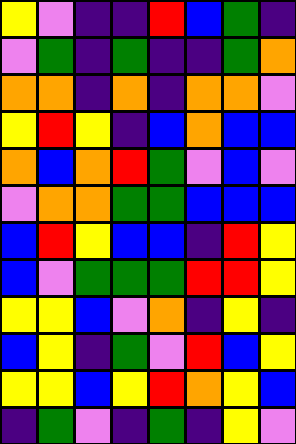[["yellow", "violet", "indigo", "indigo", "red", "blue", "green", "indigo"], ["violet", "green", "indigo", "green", "indigo", "indigo", "green", "orange"], ["orange", "orange", "indigo", "orange", "indigo", "orange", "orange", "violet"], ["yellow", "red", "yellow", "indigo", "blue", "orange", "blue", "blue"], ["orange", "blue", "orange", "red", "green", "violet", "blue", "violet"], ["violet", "orange", "orange", "green", "green", "blue", "blue", "blue"], ["blue", "red", "yellow", "blue", "blue", "indigo", "red", "yellow"], ["blue", "violet", "green", "green", "green", "red", "red", "yellow"], ["yellow", "yellow", "blue", "violet", "orange", "indigo", "yellow", "indigo"], ["blue", "yellow", "indigo", "green", "violet", "red", "blue", "yellow"], ["yellow", "yellow", "blue", "yellow", "red", "orange", "yellow", "blue"], ["indigo", "green", "violet", "indigo", "green", "indigo", "yellow", "violet"]]